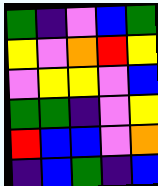[["green", "indigo", "violet", "blue", "green"], ["yellow", "violet", "orange", "red", "yellow"], ["violet", "yellow", "yellow", "violet", "blue"], ["green", "green", "indigo", "violet", "yellow"], ["red", "blue", "blue", "violet", "orange"], ["indigo", "blue", "green", "indigo", "blue"]]